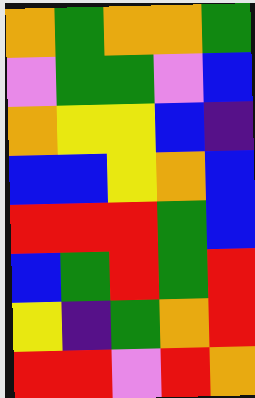[["orange", "green", "orange", "orange", "green"], ["violet", "green", "green", "violet", "blue"], ["orange", "yellow", "yellow", "blue", "indigo"], ["blue", "blue", "yellow", "orange", "blue"], ["red", "red", "red", "green", "blue"], ["blue", "green", "red", "green", "red"], ["yellow", "indigo", "green", "orange", "red"], ["red", "red", "violet", "red", "orange"]]